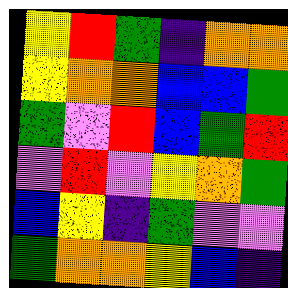[["yellow", "red", "green", "indigo", "orange", "orange"], ["yellow", "orange", "orange", "blue", "blue", "green"], ["green", "violet", "red", "blue", "green", "red"], ["violet", "red", "violet", "yellow", "orange", "green"], ["blue", "yellow", "indigo", "green", "violet", "violet"], ["green", "orange", "orange", "yellow", "blue", "indigo"]]